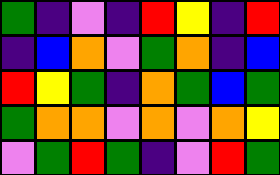[["green", "indigo", "violet", "indigo", "red", "yellow", "indigo", "red"], ["indigo", "blue", "orange", "violet", "green", "orange", "indigo", "blue"], ["red", "yellow", "green", "indigo", "orange", "green", "blue", "green"], ["green", "orange", "orange", "violet", "orange", "violet", "orange", "yellow"], ["violet", "green", "red", "green", "indigo", "violet", "red", "green"]]